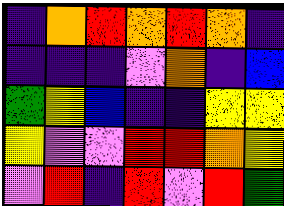[["indigo", "orange", "red", "orange", "red", "orange", "indigo"], ["indigo", "indigo", "indigo", "violet", "orange", "indigo", "blue"], ["green", "yellow", "blue", "indigo", "indigo", "yellow", "yellow"], ["yellow", "violet", "violet", "red", "red", "orange", "yellow"], ["violet", "red", "indigo", "red", "violet", "red", "green"]]